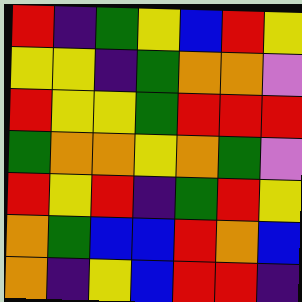[["red", "indigo", "green", "yellow", "blue", "red", "yellow"], ["yellow", "yellow", "indigo", "green", "orange", "orange", "violet"], ["red", "yellow", "yellow", "green", "red", "red", "red"], ["green", "orange", "orange", "yellow", "orange", "green", "violet"], ["red", "yellow", "red", "indigo", "green", "red", "yellow"], ["orange", "green", "blue", "blue", "red", "orange", "blue"], ["orange", "indigo", "yellow", "blue", "red", "red", "indigo"]]